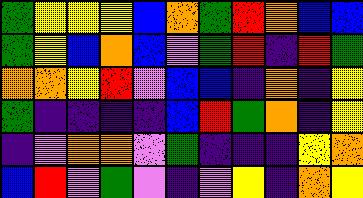[["green", "yellow", "yellow", "yellow", "blue", "orange", "green", "red", "orange", "blue", "blue"], ["green", "yellow", "blue", "orange", "blue", "violet", "green", "red", "indigo", "red", "green"], ["orange", "orange", "yellow", "red", "violet", "blue", "blue", "indigo", "orange", "indigo", "yellow"], ["green", "indigo", "indigo", "indigo", "indigo", "blue", "red", "green", "orange", "indigo", "yellow"], ["indigo", "violet", "orange", "orange", "violet", "green", "indigo", "indigo", "indigo", "yellow", "orange"], ["blue", "red", "violet", "green", "violet", "indigo", "violet", "yellow", "indigo", "orange", "yellow"]]